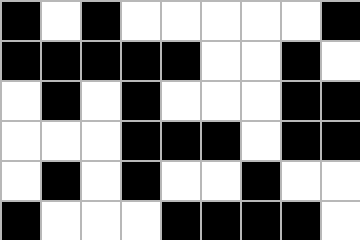[["black", "white", "black", "white", "white", "white", "white", "white", "black"], ["black", "black", "black", "black", "black", "white", "white", "black", "white"], ["white", "black", "white", "black", "white", "white", "white", "black", "black"], ["white", "white", "white", "black", "black", "black", "white", "black", "black"], ["white", "black", "white", "black", "white", "white", "black", "white", "white"], ["black", "white", "white", "white", "black", "black", "black", "black", "white"]]